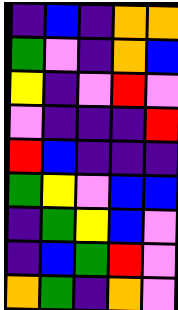[["indigo", "blue", "indigo", "orange", "orange"], ["green", "violet", "indigo", "orange", "blue"], ["yellow", "indigo", "violet", "red", "violet"], ["violet", "indigo", "indigo", "indigo", "red"], ["red", "blue", "indigo", "indigo", "indigo"], ["green", "yellow", "violet", "blue", "blue"], ["indigo", "green", "yellow", "blue", "violet"], ["indigo", "blue", "green", "red", "violet"], ["orange", "green", "indigo", "orange", "violet"]]